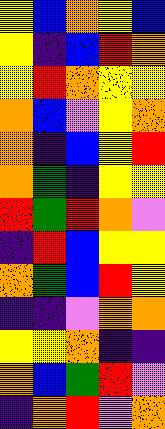[["yellow", "blue", "orange", "yellow", "blue"], ["yellow", "indigo", "blue", "red", "orange"], ["yellow", "red", "orange", "yellow", "yellow"], ["orange", "blue", "violet", "yellow", "orange"], ["orange", "indigo", "blue", "yellow", "red"], ["orange", "green", "indigo", "yellow", "yellow"], ["red", "green", "red", "orange", "violet"], ["indigo", "red", "blue", "yellow", "yellow"], ["orange", "green", "blue", "red", "yellow"], ["indigo", "indigo", "violet", "orange", "orange"], ["yellow", "yellow", "orange", "indigo", "indigo"], ["orange", "blue", "green", "red", "violet"], ["indigo", "orange", "red", "violet", "orange"]]